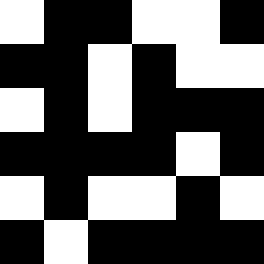[["white", "black", "black", "white", "white", "black"], ["black", "black", "white", "black", "white", "white"], ["white", "black", "white", "black", "black", "black"], ["black", "black", "black", "black", "white", "black"], ["white", "black", "white", "white", "black", "white"], ["black", "white", "black", "black", "black", "black"]]